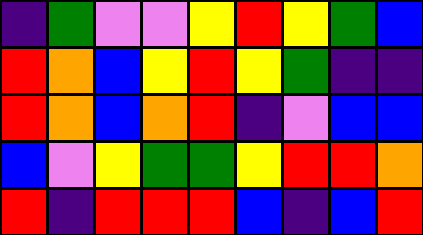[["indigo", "green", "violet", "violet", "yellow", "red", "yellow", "green", "blue"], ["red", "orange", "blue", "yellow", "red", "yellow", "green", "indigo", "indigo"], ["red", "orange", "blue", "orange", "red", "indigo", "violet", "blue", "blue"], ["blue", "violet", "yellow", "green", "green", "yellow", "red", "red", "orange"], ["red", "indigo", "red", "red", "red", "blue", "indigo", "blue", "red"]]